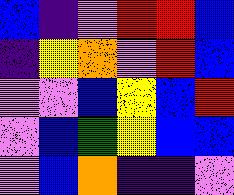[["blue", "indigo", "violet", "red", "red", "blue"], ["indigo", "yellow", "orange", "violet", "red", "blue"], ["violet", "violet", "blue", "yellow", "blue", "red"], ["violet", "blue", "green", "yellow", "blue", "blue"], ["violet", "blue", "orange", "indigo", "indigo", "violet"]]